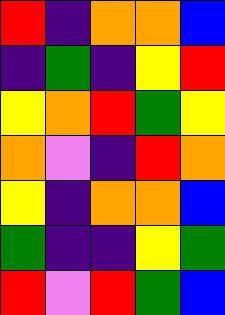[["red", "indigo", "orange", "orange", "blue"], ["indigo", "green", "indigo", "yellow", "red"], ["yellow", "orange", "red", "green", "yellow"], ["orange", "violet", "indigo", "red", "orange"], ["yellow", "indigo", "orange", "orange", "blue"], ["green", "indigo", "indigo", "yellow", "green"], ["red", "violet", "red", "green", "blue"]]